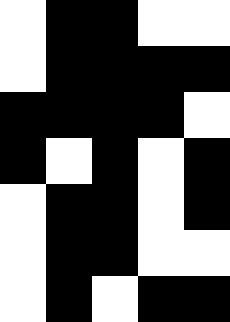[["white", "black", "black", "white", "white"], ["white", "black", "black", "black", "black"], ["black", "black", "black", "black", "white"], ["black", "white", "black", "white", "black"], ["white", "black", "black", "white", "black"], ["white", "black", "black", "white", "white"], ["white", "black", "white", "black", "black"]]